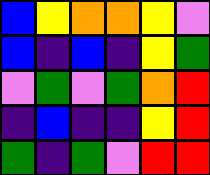[["blue", "yellow", "orange", "orange", "yellow", "violet"], ["blue", "indigo", "blue", "indigo", "yellow", "green"], ["violet", "green", "violet", "green", "orange", "red"], ["indigo", "blue", "indigo", "indigo", "yellow", "red"], ["green", "indigo", "green", "violet", "red", "red"]]